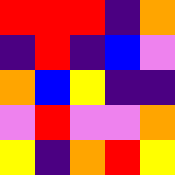[["red", "red", "red", "indigo", "orange"], ["indigo", "red", "indigo", "blue", "violet"], ["orange", "blue", "yellow", "indigo", "indigo"], ["violet", "red", "violet", "violet", "orange"], ["yellow", "indigo", "orange", "red", "yellow"]]